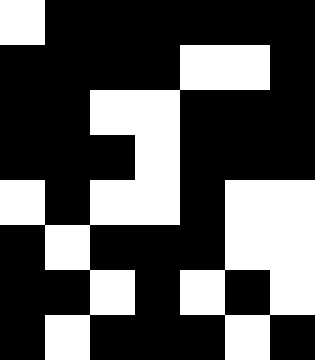[["white", "black", "black", "black", "black", "black", "black"], ["black", "black", "black", "black", "white", "white", "black"], ["black", "black", "white", "white", "black", "black", "black"], ["black", "black", "black", "white", "black", "black", "black"], ["white", "black", "white", "white", "black", "white", "white"], ["black", "white", "black", "black", "black", "white", "white"], ["black", "black", "white", "black", "white", "black", "white"], ["black", "white", "black", "black", "black", "white", "black"]]